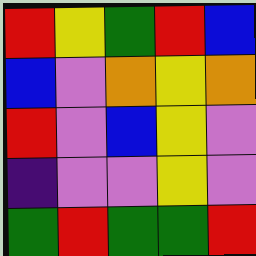[["red", "yellow", "green", "red", "blue"], ["blue", "violet", "orange", "yellow", "orange"], ["red", "violet", "blue", "yellow", "violet"], ["indigo", "violet", "violet", "yellow", "violet"], ["green", "red", "green", "green", "red"]]